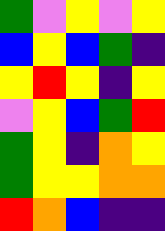[["green", "violet", "yellow", "violet", "yellow"], ["blue", "yellow", "blue", "green", "indigo"], ["yellow", "red", "yellow", "indigo", "yellow"], ["violet", "yellow", "blue", "green", "red"], ["green", "yellow", "indigo", "orange", "yellow"], ["green", "yellow", "yellow", "orange", "orange"], ["red", "orange", "blue", "indigo", "indigo"]]